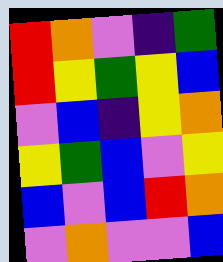[["red", "orange", "violet", "indigo", "green"], ["red", "yellow", "green", "yellow", "blue"], ["violet", "blue", "indigo", "yellow", "orange"], ["yellow", "green", "blue", "violet", "yellow"], ["blue", "violet", "blue", "red", "orange"], ["violet", "orange", "violet", "violet", "blue"]]